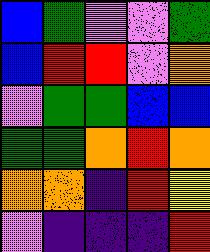[["blue", "green", "violet", "violet", "green"], ["blue", "red", "red", "violet", "orange"], ["violet", "green", "green", "blue", "blue"], ["green", "green", "orange", "red", "orange"], ["orange", "orange", "indigo", "red", "yellow"], ["violet", "indigo", "indigo", "indigo", "red"]]